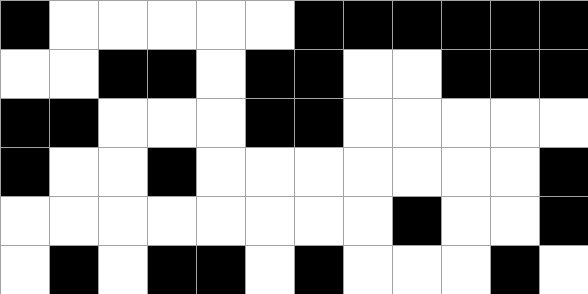[["black", "white", "white", "white", "white", "white", "black", "black", "black", "black", "black", "black"], ["white", "white", "black", "black", "white", "black", "black", "white", "white", "black", "black", "black"], ["black", "black", "white", "white", "white", "black", "black", "white", "white", "white", "white", "white"], ["black", "white", "white", "black", "white", "white", "white", "white", "white", "white", "white", "black"], ["white", "white", "white", "white", "white", "white", "white", "white", "black", "white", "white", "black"], ["white", "black", "white", "black", "black", "white", "black", "white", "white", "white", "black", "white"]]